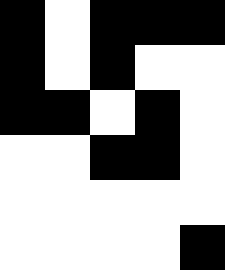[["black", "white", "black", "black", "black"], ["black", "white", "black", "white", "white"], ["black", "black", "white", "black", "white"], ["white", "white", "black", "black", "white"], ["white", "white", "white", "white", "white"], ["white", "white", "white", "white", "black"]]